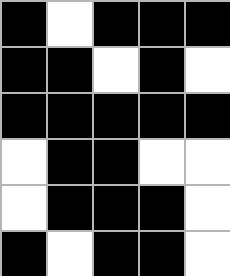[["black", "white", "black", "black", "black"], ["black", "black", "white", "black", "white"], ["black", "black", "black", "black", "black"], ["white", "black", "black", "white", "white"], ["white", "black", "black", "black", "white"], ["black", "white", "black", "black", "white"]]